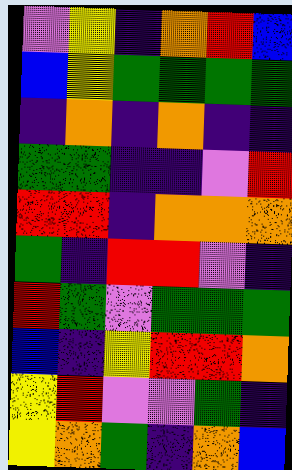[["violet", "yellow", "indigo", "orange", "red", "blue"], ["blue", "yellow", "green", "green", "green", "green"], ["indigo", "orange", "indigo", "orange", "indigo", "indigo"], ["green", "green", "indigo", "indigo", "violet", "red"], ["red", "red", "indigo", "orange", "orange", "orange"], ["green", "indigo", "red", "red", "violet", "indigo"], ["red", "green", "violet", "green", "green", "green"], ["blue", "indigo", "yellow", "red", "red", "orange"], ["yellow", "red", "violet", "violet", "green", "indigo"], ["yellow", "orange", "green", "indigo", "orange", "blue"]]